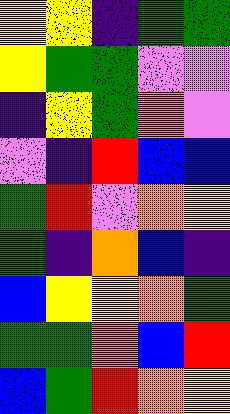[["yellow", "yellow", "indigo", "green", "green"], ["yellow", "green", "green", "violet", "violet"], ["indigo", "yellow", "green", "orange", "violet"], ["violet", "indigo", "red", "blue", "blue"], ["green", "red", "violet", "orange", "yellow"], ["green", "indigo", "orange", "blue", "indigo"], ["blue", "yellow", "yellow", "orange", "green"], ["green", "green", "orange", "blue", "red"], ["blue", "green", "red", "orange", "yellow"]]